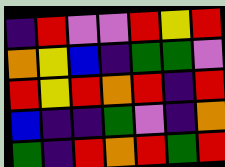[["indigo", "red", "violet", "violet", "red", "yellow", "red"], ["orange", "yellow", "blue", "indigo", "green", "green", "violet"], ["red", "yellow", "red", "orange", "red", "indigo", "red"], ["blue", "indigo", "indigo", "green", "violet", "indigo", "orange"], ["green", "indigo", "red", "orange", "red", "green", "red"]]